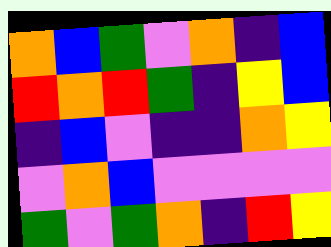[["orange", "blue", "green", "violet", "orange", "indigo", "blue"], ["red", "orange", "red", "green", "indigo", "yellow", "blue"], ["indigo", "blue", "violet", "indigo", "indigo", "orange", "yellow"], ["violet", "orange", "blue", "violet", "violet", "violet", "violet"], ["green", "violet", "green", "orange", "indigo", "red", "yellow"]]